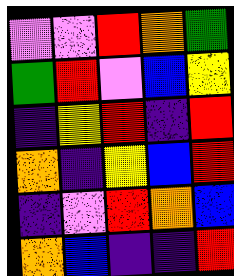[["violet", "violet", "red", "orange", "green"], ["green", "red", "violet", "blue", "yellow"], ["indigo", "yellow", "red", "indigo", "red"], ["orange", "indigo", "yellow", "blue", "red"], ["indigo", "violet", "red", "orange", "blue"], ["orange", "blue", "indigo", "indigo", "red"]]